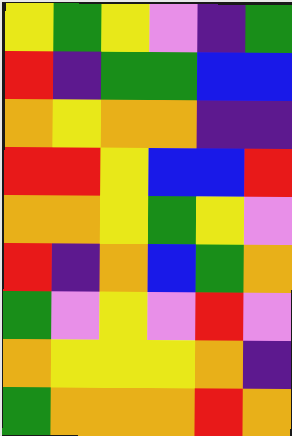[["yellow", "green", "yellow", "violet", "indigo", "green"], ["red", "indigo", "green", "green", "blue", "blue"], ["orange", "yellow", "orange", "orange", "indigo", "indigo"], ["red", "red", "yellow", "blue", "blue", "red"], ["orange", "orange", "yellow", "green", "yellow", "violet"], ["red", "indigo", "orange", "blue", "green", "orange"], ["green", "violet", "yellow", "violet", "red", "violet"], ["orange", "yellow", "yellow", "yellow", "orange", "indigo"], ["green", "orange", "orange", "orange", "red", "orange"]]